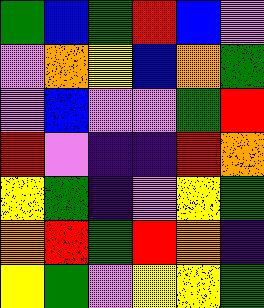[["green", "blue", "green", "red", "blue", "violet"], ["violet", "orange", "yellow", "blue", "orange", "green"], ["violet", "blue", "violet", "violet", "green", "red"], ["red", "violet", "indigo", "indigo", "red", "orange"], ["yellow", "green", "indigo", "violet", "yellow", "green"], ["orange", "red", "green", "red", "orange", "indigo"], ["yellow", "green", "violet", "yellow", "yellow", "green"]]